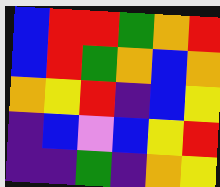[["blue", "red", "red", "green", "orange", "red"], ["blue", "red", "green", "orange", "blue", "orange"], ["orange", "yellow", "red", "indigo", "blue", "yellow"], ["indigo", "blue", "violet", "blue", "yellow", "red"], ["indigo", "indigo", "green", "indigo", "orange", "yellow"]]